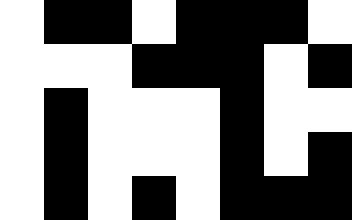[["white", "black", "black", "white", "black", "black", "black", "white"], ["white", "white", "white", "black", "black", "black", "white", "black"], ["white", "black", "white", "white", "white", "black", "white", "white"], ["white", "black", "white", "white", "white", "black", "white", "black"], ["white", "black", "white", "black", "white", "black", "black", "black"]]